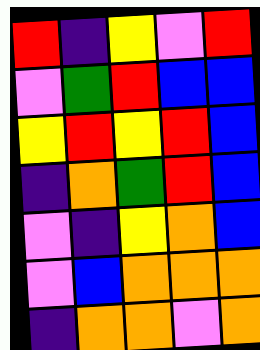[["red", "indigo", "yellow", "violet", "red"], ["violet", "green", "red", "blue", "blue"], ["yellow", "red", "yellow", "red", "blue"], ["indigo", "orange", "green", "red", "blue"], ["violet", "indigo", "yellow", "orange", "blue"], ["violet", "blue", "orange", "orange", "orange"], ["indigo", "orange", "orange", "violet", "orange"]]